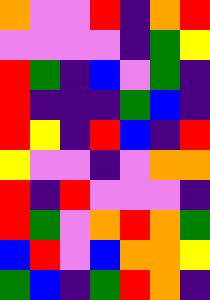[["orange", "violet", "violet", "red", "indigo", "orange", "red"], ["violet", "violet", "violet", "violet", "indigo", "green", "yellow"], ["red", "green", "indigo", "blue", "violet", "green", "indigo"], ["red", "indigo", "indigo", "indigo", "green", "blue", "indigo"], ["red", "yellow", "indigo", "red", "blue", "indigo", "red"], ["yellow", "violet", "violet", "indigo", "violet", "orange", "orange"], ["red", "indigo", "red", "violet", "violet", "violet", "indigo"], ["red", "green", "violet", "orange", "red", "orange", "green"], ["blue", "red", "violet", "blue", "orange", "orange", "yellow"], ["green", "blue", "indigo", "green", "red", "orange", "indigo"]]